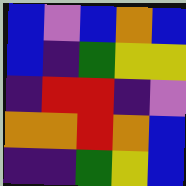[["blue", "violet", "blue", "orange", "blue"], ["blue", "indigo", "green", "yellow", "yellow"], ["indigo", "red", "red", "indigo", "violet"], ["orange", "orange", "red", "orange", "blue"], ["indigo", "indigo", "green", "yellow", "blue"]]